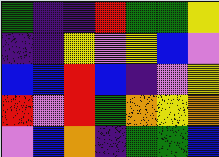[["green", "indigo", "indigo", "red", "green", "green", "yellow"], ["indigo", "indigo", "yellow", "violet", "yellow", "blue", "violet"], ["blue", "blue", "red", "blue", "indigo", "violet", "yellow"], ["red", "violet", "red", "green", "orange", "yellow", "orange"], ["violet", "blue", "orange", "indigo", "green", "green", "blue"]]